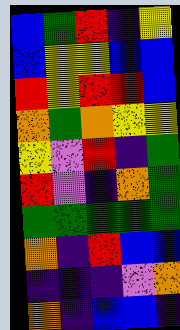[["blue", "green", "red", "indigo", "yellow"], ["blue", "yellow", "yellow", "blue", "blue"], ["red", "yellow", "red", "red", "blue"], ["orange", "green", "orange", "yellow", "yellow"], ["yellow", "violet", "red", "indigo", "green"], ["red", "violet", "indigo", "orange", "green"], ["green", "green", "green", "green", "green"], ["orange", "indigo", "red", "blue", "blue"], ["indigo", "indigo", "indigo", "violet", "orange"], ["orange", "indigo", "blue", "blue", "indigo"]]